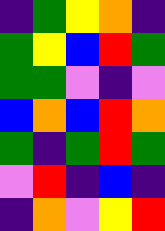[["indigo", "green", "yellow", "orange", "indigo"], ["green", "yellow", "blue", "red", "green"], ["green", "green", "violet", "indigo", "violet"], ["blue", "orange", "blue", "red", "orange"], ["green", "indigo", "green", "red", "green"], ["violet", "red", "indigo", "blue", "indigo"], ["indigo", "orange", "violet", "yellow", "red"]]